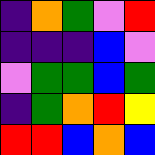[["indigo", "orange", "green", "violet", "red"], ["indigo", "indigo", "indigo", "blue", "violet"], ["violet", "green", "green", "blue", "green"], ["indigo", "green", "orange", "red", "yellow"], ["red", "red", "blue", "orange", "blue"]]